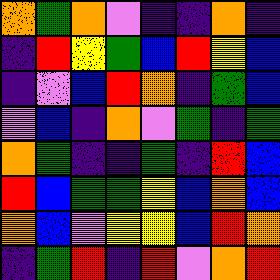[["orange", "green", "orange", "violet", "indigo", "indigo", "orange", "indigo"], ["indigo", "red", "yellow", "green", "blue", "red", "yellow", "blue"], ["indigo", "violet", "blue", "red", "orange", "indigo", "green", "blue"], ["violet", "blue", "indigo", "orange", "violet", "green", "indigo", "green"], ["orange", "green", "indigo", "indigo", "green", "indigo", "red", "blue"], ["red", "blue", "green", "green", "yellow", "blue", "orange", "blue"], ["orange", "blue", "violet", "yellow", "yellow", "blue", "red", "orange"], ["indigo", "green", "red", "indigo", "red", "violet", "orange", "red"]]